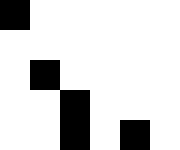[["black", "white", "white", "white", "white", "white"], ["white", "white", "white", "white", "white", "white"], ["white", "black", "white", "white", "white", "white"], ["white", "white", "black", "white", "white", "white"], ["white", "white", "black", "white", "black", "white"]]